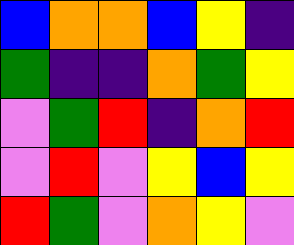[["blue", "orange", "orange", "blue", "yellow", "indigo"], ["green", "indigo", "indigo", "orange", "green", "yellow"], ["violet", "green", "red", "indigo", "orange", "red"], ["violet", "red", "violet", "yellow", "blue", "yellow"], ["red", "green", "violet", "orange", "yellow", "violet"]]